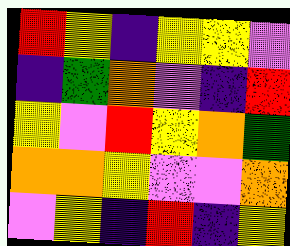[["red", "yellow", "indigo", "yellow", "yellow", "violet"], ["indigo", "green", "orange", "violet", "indigo", "red"], ["yellow", "violet", "red", "yellow", "orange", "green"], ["orange", "orange", "yellow", "violet", "violet", "orange"], ["violet", "yellow", "indigo", "red", "indigo", "yellow"]]